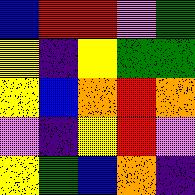[["blue", "red", "red", "violet", "green"], ["yellow", "indigo", "yellow", "green", "green"], ["yellow", "blue", "orange", "red", "orange"], ["violet", "indigo", "yellow", "red", "violet"], ["yellow", "green", "blue", "orange", "indigo"]]